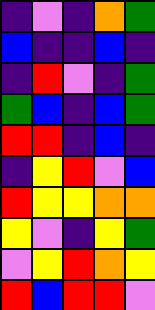[["indigo", "violet", "indigo", "orange", "green"], ["blue", "indigo", "indigo", "blue", "indigo"], ["indigo", "red", "violet", "indigo", "green"], ["green", "blue", "indigo", "blue", "green"], ["red", "red", "indigo", "blue", "indigo"], ["indigo", "yellow", "red", "violet", "blue"], ["red", "yellow", "yellow", "orange", "orange"], ["yellow", "violet", "indigo", "yellow", "green"], ["violet", "yellow", "red", "orange", "yellow"], ["red", "blue", "red", "red", "violet"]]